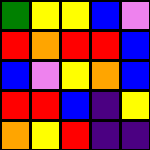[["green", "yellow", "yellow", "blue", "violet"], ["red", "orange", "red", "red", "blue"], ["blue", "violet", "yellow", "orange", "blue"], ["red", "red", "blue", "indigo", "yellow"], ["orange", "yellow", "red", "indigo", "indigo"]]